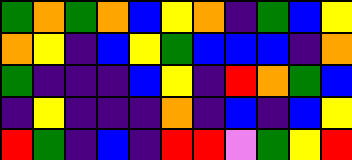[["green", "orange", "green", "orange", "blue", "yellow", "orange", "indigo", "green", "blue", "yellow"], ["orange", "yellow", "indigo", "blue", "yellow", "green", "blue", "blue", "blue", "indigo", "orange"], ["green", "indigo", "indigo", "indigo", "blue", "yellow", "indigo", "red", "orange", "green", "blue"], ["indigo", "yellow", "indigo", "indigo", "indigo", "orange", "indigo", "blue", "indigo", "blue", "yellow"], ["red", "green", "indigo", "blue", "indigo", "red", "red", "violet", "green", "yellow", "red"]]